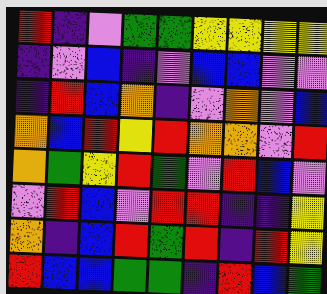[["red", "indigo", "violet", "green", "green", "yellow", "yellow", "yellow", "yellow"], ["indigo", "violet", "blue", "indigo", "violet", "blue", "blue", "violet", "violet"], ["indigo", "red", "blue", "orange", "indigo", "violet", "orange", "violet", "blue"], ["orange", "blue", "red", "yellow", "red", "orange", "orange", "violet", "red"], ["orange", "green", "yellow", "red", "green", "violet", "red", "blue", "violet"], ["violet", "red", "blue", "violet", "red", "red", "indigo", "indigo", "yellow"], ["orange", "indigo", "blue", "red", "green", "red", "indigo", "red", "yellow"], ["red", "blue", "blue", "green", "green", "indigo", "red", "blue", "green"]]